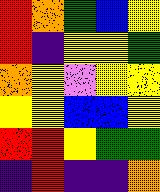[["red", "orange", "green", "blue", "yellow"], ["red", "indigo", "yellow", "yellow", "green"], ["orange", "yellow", "violet", "yellow", "yellow"], ["yellow", "yellow", "blue", "blue", "yellow"], ["red", "red", "yellow", "green", "green"], ["indigo", "red", "indigo", "indigo", "orange"]]